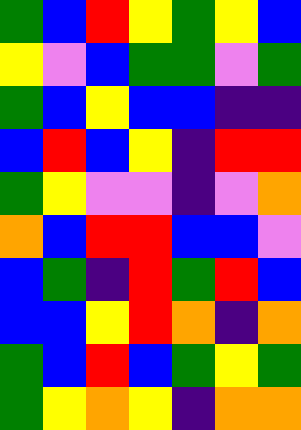[["green", "blue", "red", "yellow", "green", "yellow", "blue"], ["yellow", "violet", "blue", "green", "green", "violet", "green"], ["green", "blue", "yellow", "blue", "blue", "indigo", "indigo"], ["blue", "red", "blue", "yellow", "indigo", "red", "red"], ["green", "yellow", "violet", "violet", "indigo", "violet", "orange"], ["orange", "blue", "red", "red", "blue", "blue", "violet"], ["blue", "green", "indigo", "red", "green", "red", "blue"], ["blue", "blue", "yellow", "red", "orange", "indigo", "orange"], ["green", "blue", "red", "blue", "green", "yellow", "green"], ["green", "yellow", "orange", "yellow", "indigo", "orange", "orange"]]